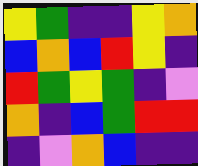[["yellow", "green", "indigo", "indigo", "yellow", "orange"], ["blue", "orange", "blue", "red", "yellow", "indigo"], ["red", "green", "yellow", "green", "indigo", "violet"], ["orange", "indigo", "blue", "green", "red", "red"], ["indigo", "violet", "orange", "blue", "indigo", "indigo"]]